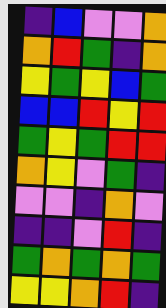[["indigo", "blue", "violet", "violet", "orange"], ["orange", "red", "green", "indigo", "orange"], ["yellow", "green", "yellow", "blue", "green"], ["blue", "blue", "red", "yellow", "red"], ["green", "yellow", "green", "red", "red"], ["orange", "yellow", "violet", "green", "indigo"], ["violet", "violet", "indigo", "orange", "violet"], ["indigo", "indigo", "violet", "red", "indigo"], ["green", "orange", "green", "orange", "green"], ["yellow", "yellow", "orange", "red", "indigo"]]